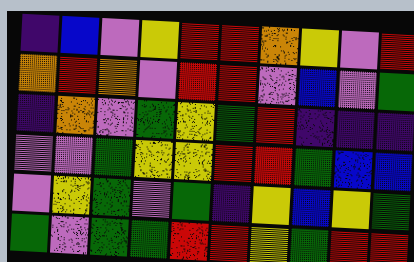[["indigo", "blue", "violet", "yellow", "red", "red", "orange", "yellow", "violet", "red"], ["orange", "red", "orange", "violet", "red", "red", "violet", "blue", "violet", "green"], ["indigo", "orange", "violet", "green", "yellow", "green", "red", "indigo", "indigo", "indigo"], ["violet", "violet", "green", "yellow", "yellow", "red", "red", "green", "blue", "blue"], ["violet", "yellow", "green", "violet", "green", "indigo", "yellow", "blue", "yellow", "green"], ["green", "violet", "green", "green", "red", "red", "yellow", "green", "red", "red"]]